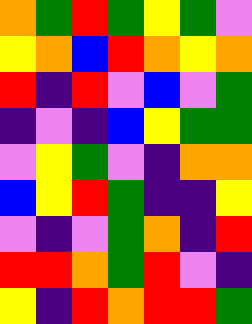[["orange", "green", "red", "green", "yellow", "green", "violet"], ["yellow", "orange", "blue", "red", "orange", "yellow", "orange"], ["red", "indigo", "red", "violet", "blue", "violet", "green"], ["indigo", "violet", "indigo", "blue", "yellow", "green", "green"], ["violet", "yellow", "green", "violet", "indigo", "orange", "orange"], ["blue", "yellow", "red", "green", "indigo", "indigo", "yellow"], ["violet", "indigo", "violet", "green", "orange", "indigo", "red"], ["red", "red", "orange", "green", "red", "violet", "indigo"], ["yellow", "indigo", "red", "orange", "red", "red", "green"]]